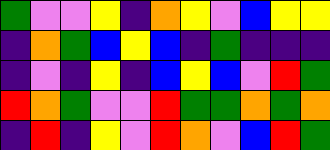[["green", "violet", "violet", "yellow", "indigo", "orange", "yellow", "violet", "blue", "yellow", "yellow"], ["indigo", "orange", "green", "blue", "yellow", "blue", "indigo", "green", "indigo", "indigo", "indigo"], ["indigo", "violet", "indigo", "yellow", "indigo", "blue", "yellow", "blue", "violet", "red", "green"], ["red", "orange", "green", "violet", "violet", "red", "green", "green", "orange", "green", "orange"], ["indigo", "red", "indigo", "yellow", "violet", "red", "orange", "violet", "blue", "red", "green"]]